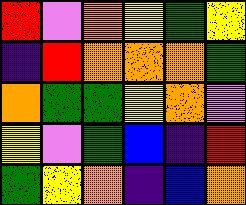[["red", "violet", "orange", "yellow", "green", "yellow"], ["indigo", "red", "orange", "orange", "orange", "green"], ["orange", "green", "green", "yellow", "orange", "violet"], ["yellow", "violet", "green", "blue", "indigo", "red"], ["green", "yellow", "orange", "indigo", "blue", "orange"]]